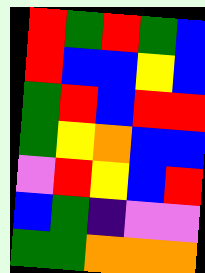[["red", "green", "red", "green", "blue"], ["red", "blue", "blue", "yellow", "blue"], ["green", "red", "blue", "red", "red"], ["green", "yellow", "orange", "blue", "blue"], ["violet", "red", "yellow", "blue", "red"], ["blue", "green", "indigo", "violet", "violet"], ["green", "green", "orange", "orange", "orange"]]